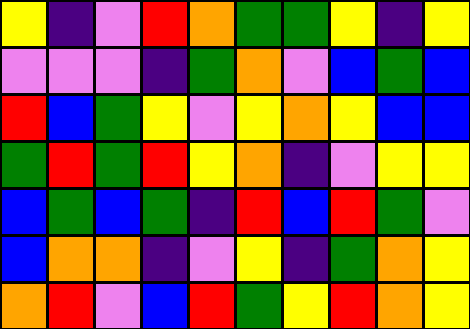[["yellow", "indigo", "violet", "red", "orange", "green", "green", "yellow", "indigo", "yellow"], ["violet", "violet", "violet", "indigo", "green", "orange", "violet", "blue", "green", "blue"], ["red", "blue", "green", "yellow", "violet", "yellow", "orange", "yellow", "blue", "blue"], ["green", "red", "green", "red", "yellow", "orange", "indigo", "violet", "yellow", "yellow"], ["blue", "green", "blue", "green", "indigo", "red", "blue", "red", "green", "violet"], ["blue", "orange", "orange", "indigo", "violet", "yellow", "indigo", "green", "orange", "yellow"], ["orange", "red", "violet", "blue", "red", "green", "yellow", "red", "orange", "yellow"]]